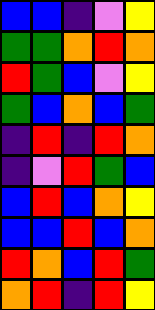[["blue", "blue", "indigo", "violet", "yellow"], ["green", "green", "orange", "red", "orange"], ["red", "green", "blue", "violet", "yellow"], ["green", "blue", "orange", "blue", "green"], ["indigo", "red", "indigo", "red", "orange"], ["indigo", "violet", "red", "green", "blue"], ["blue", "red", "blue", "orange", "yellow"], ["blue", "blue", "red", "blue", "orange"], ["red", "orange", "blue", "red", "green"], ["orange", "red", "indigo", "red", "yellow"]]